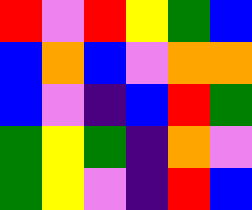[["red", "violet", "red", "yellow", "green", "blue"], ["blue", "orange", "blue", "violet", "orange", "orange"], ["blue", "violet", "indigo", "blue", "red", "green"], ["green", "yellow", "green", "indigo", "orange", "violet"], ["green", "yellow", "violet", "indigo", "red", "blue"]]